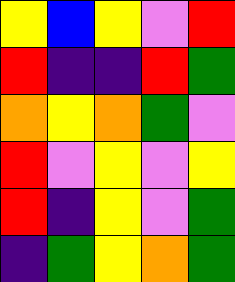[["yellow", "blue", "yellow", "violet", "red"], ["red", "indigo", "indigo", "red", "green"], ["orange", "yellow", "orange", "green", "violet"], ["red", "violet", "yellow", "violet", "yellow"], ["red", "indigo", "yellow", "violet", "green"], ["indigo", "green", "yellow", "orange", "green"]]